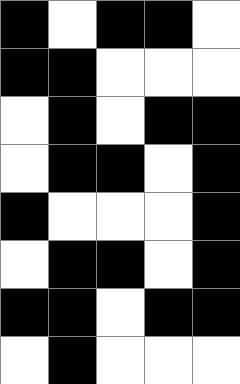[["black", "white", "black", "black", "white"], ["black", "black", "white", "white", "white"], ["white", "black", "white", "black", "black"], ["white", "black", "black", "white", "black"], ["black", "white", "white", "white", "black"], ["white", "black", "black", "white", "black"], ["black", "black", "white", "black", "black"], ["white", "black", "white", "white", "white"]]